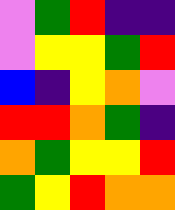[["violet", "green", "red", "indigo", "indigo"], ["violet", "yellow", "yellow", "green", "red"], ["blue", "indigo", "yellow", "orange", "violet"], ["red", "red", "orange", "green", "indigo"], ["orange", "green", "yellow", "yellow", "red"], ["green", "yellow", "red", "orange", "orange"]]